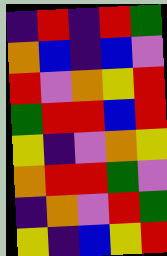[["indigo", "red", "indigo", "red", "green"], ["orange", "blue", "indigo", "blue", "violet"], ["red", "violet", "orange", "yellow", "red"], ["green", "red", "red", "blue", "red"], ["yellow", "indigo", "violet", "orange", "yellow"], ["orange", "red", "red", "green", "violet"], ["indigo", "orange", "violet", "red", "green"], ["yellow", "indigo", "blue", "yellow", "red"]]